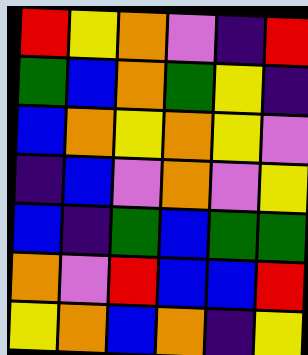[["red", "yellow", "orange", "violet", "indigo", "red"], ["green", "blue", "orange", "green", "yellow", "indigo"], ["blue", "orange", "yellow", "orange", "yellow", "violet"], ["indigo", "blue", "violet", "orange", "violet", "yellow"], ["blue", "indigo", "green", "blue", "green", "green"], ["orange", "violet", "red", "blue", "blue", "red"], ["yellow", "orange", "blue", "orange", "indigo", "yellow"]]